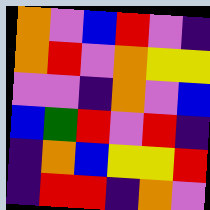[["orange", "violet", "blue", "red", "violet", "indigo"], ["orange", "red", "violet", "orange", "yellow", "yellow"], ["violet", "violet", "indigo", "orange", "violet", "blue"], ["blue", "green", "red", "violet", "red", "indigo"], ["indigo", "orange", "blue", "yellow", "yellow", "red"], ["indigo", "red", "red", "indigo", "orange", "violet"]]